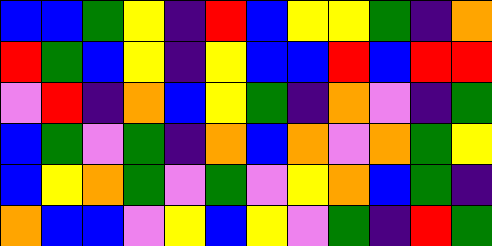[["blue", "blue", "green", "yellow", "indigo", "red", "blue", "yellow", "yellow", "green", "indigo", "orange"], ["red", "green", "blue", "yellow", "indigo", "yellow", "blue", "blue", "red", "blue", "red", "red"], ["violet", "red", "indigo", "orange", "blue", "yellow", "green", "indigo", "orange", "violet", "indigo", "green"], ["blue", "green", "violet", "green", "indigo", "orange", "blue", "orange", "violet", "orange", "green", "yellow"], ["blue", "yellow", "orange", "green", "violet", "green", "violet", "yellow", "orange", "blue", "green", "indigo"], ["orange", "blue", "blue", "violet", "yellow", "blue", "yellow", "violet", "green", "indigo", "red", "green"]]